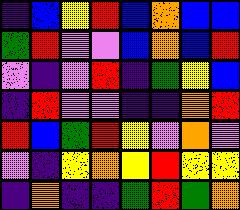[["indigo", "blue", "yellow", "red", "blue", "orange", "blue", "blue"], ["green", "red", "violet", "violet", "blue", "orange", "blue", "red"], ["violet", "indigo", "violet", "red", "indigo", "green", "yellow", "blue"], ["indigo", "red", "violet", "violet", "indigo", "indigo", "orange", "red"], ["red", "blue", "green", "red", "yellow", "violet", "orange", "violet"], ["violet", "indigo", "yellow", "orange", "yellow", "red", "yellow", "yellow"], ["indigo", "orange", "indigo", "indigo", "green", "red", "green", "orange"]]